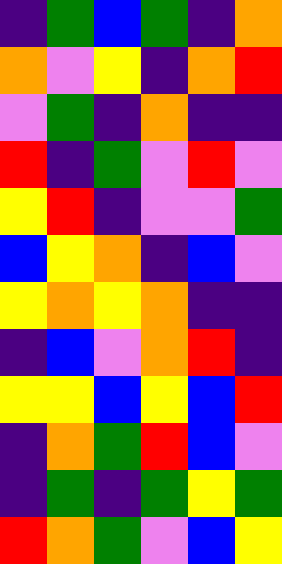[["indigo", "green", "blue", "green", "indigo", "orange"], ["orange", "violet", "yellow", "indigo", "orange", "red"], ["violet", "green", "indigo", "orange", "indigo", "indigo"], ["red", "indigo", "green", "violet", "red", "violet"], ["yellow", "red", "indigo", "violet", "violet", "green"], ["blue", "yellow", "orange", "indigo", "blue", "violet"], ["yellow", "orange", "yellow", "orange", "indigo", "indigo"], ["indigo", "blue", "violet", "orange", "red", "indigo"], ["yellow", "yellow", "blue", "yellow", "blue", "red"], ["indigo", "orange", "green", "red", "blue", "violet"], ["indigo", "green", "indigo", "green", "yellow", "green"], ["red", "orange", "green", "violet", "blue", "yellow"]]